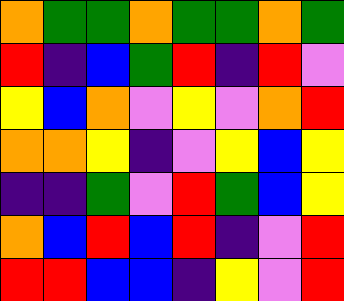[["orange", "green", "green", "orange", "green", "green", "orange", "green"], ["red", "indigo", "blue", "green", "red", "indigo", "red", "violet"], ["yellow", "blue", "orange", "violet", "yellow", "violet", "orange", "red"], ["orange", "orange", "yellow", "indigo", "violet", "yellow", "blue", "yellow"], ["indigo", "indigo", "green", "violet", "red", "green", "blue", "yellow"], ["orange", "blue", "red", "blue", "red", "indigo", "violet", "red"], ["red", "red", "blue", "blue", "indigo", "yellow", "violet", "red"]]